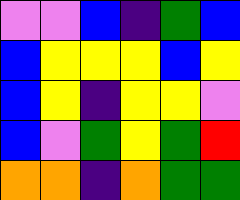[["violet", "violet", "blue", "indigo", "green", "blue"], ["blue", "yellow", "yellow", "yellow", "blue", "yellow"], ["blue", "yellow", "indigo", "yellow", "yellow", "violet"], ["blue", "violet", "green", "yellow", "green", "red"], ["orange", "orange", "indigo", "orange", "green", "green"]]